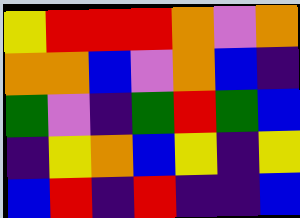[["yellow", "red", "red", "red", "orange", "violet", "orange"], ["orange", "orange", "blue", "violet", "orange", "blue", "indigo"], ["green", "violet", "indigo", "green", "red", "green", "blue"], ["indigo", "yellow", "orange", "blue", "yellow", "indigo", "yellow"], ["blue", "red", "indigo", "red", "indigo", "indigo", "blue"]]